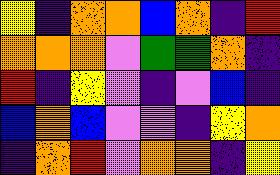[["yellow", "indigo", "orange", "orange", "blue", "orange", "indigo", "red"], ["orange", "orange", "orange", "violet", "green", "green", "orange", "indigo"], ["red", "indigo", "yellow", "violet", "indigo", "violet", "blue", "indigo"], ["blue", "orange", "blue", "violet", "violet", "indigo", "yellow", "orange"], ["indigo", "orange", "red", "violet", "orange", "orange", "indigo", "yellow"]]